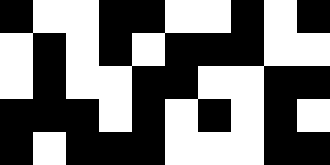[["black", "white", "white", "black", "black", "white", "white", "black", "white", "black"], ["white", "black", "white", "black", "white", "black", "black", "black", "white", "white"], ["white", "black", "white", "white", "black", "black", "white", "white", "black", "black"], ["black", "black", "black", "white", "black", "white", "black", "white", "black", "white"], ["black", "white", "black", "black", "black", "white", "white", "white", "black", "black"]]